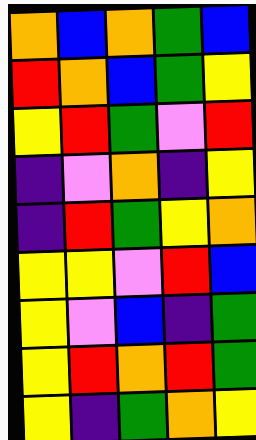[["orange", "blue", "orange", "green", "blue"], ["red", "orange", "blue", "green", "yellow"], ["yellow", "red", "green", "violet", "red"], ["indigo", "violet", "orange", "indigo", "yellow"], ["indigo", "red", "green", "yellow", "orange"], ["yellow", "yellow", "violet", "red", "blue"], ["yellow", "violet", "blue", "indigo", "green"], ["yellow", "red", "orange", "red", "green"], ["yellow", "indigo", "green", "orange", "yellow"]]